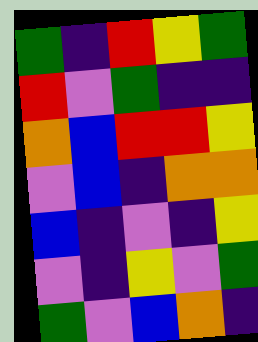[["green", "indigo", "red", "yellow", "green"], ["red", "violet", "green", "indigo", "indigo"], ["orange", "blue", "red", "red", "yellow"], ["violet", "blue", "indigo", "orange", "orange"], ["blue", "indigo", "violet", "indigo", "yellow"], ["violet", "indigo", "yellow", "violet", "green"], ["green", "violet", "blue", "orange", "indigo"]]